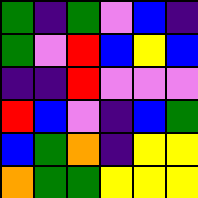[["green", "indigo", "green", "violet", "blue", "indigo"], ["green", "violet", "red", "blue", "yellow", "blue"], ["indigo", "indigo", "red", "violet", "violet", "violet"], ["red", "blue", "violet", "indigo", "blue", "green"], ["blue", "green", "orange", "indigo", "yellow", "yellow"], ["orange", "green", "green", "yellow", "yellow", "yellow"]]